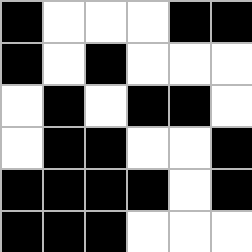[["black", "white", "white", "white", "black", "black"], ["black", "white", "black", "white", "white", "white"], ["white", "black", "white", "black", "black", "white"], ["white", "black", "black", "white", "white", "black"], ["black", "black", "black", "black", "white", "black"], ["black", "black", "black", "white", "white", "white"]]